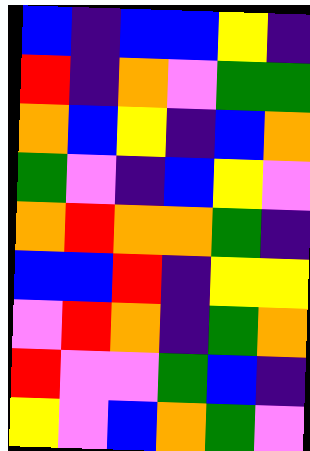[["blue", "indigo", "blue", "blue", "yellow", "indigo"], ["red", "indigo", "orange", "violet", "green", "green"], ["orange", "blue", "yellow", "indigo", "blue", "orange"], ["green", "violet", "indigo", "blue", "yellow", "violet"], ["orange", "red", "orange", "orange", "green", "indigo"], ["blue", "blue", "red", "indigo", "yellow", "yellow"], ["violet", "red", "orange", "indigo", "green", "orange"], ["red", "violet", "violet", "green", "blue", "indigo"], ["yellow", "violet", "blue", "orange", "green", "violet"]]